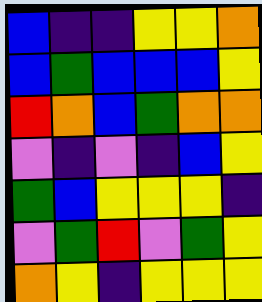[["blue", "indigo", "indigo", "yellow", "yellow", "orange"], ["blue", "green", "blue", "blue", "blue", "yellow"], ["red", "orange", "blue", "green", "orange", "orange"], ["violet", "indigo", "violet", "indigo", "blue", "yellow"], ["green", "blue", "yellow", "yellow", "yellow", "indigo"], ["violet", "green", "red", "violet", "green", "yellow"], ["orange", "yellow", "indigo", "yellow", "yellow", "yellow"]]